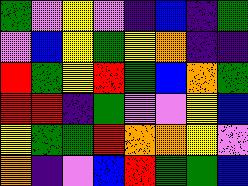[["green", "violet", "yellow", "violet", "indigo", "blue", "indigo", "green"], ["violet", "blue", "yellow", "green", "yellow", "orange", "indigo", "indigo"], ["red", "green", "yellow", "red", "green", "blue", "orange", "green"], ["red", "red", "indigo", "green", "violet", "violet", "yellow", "blue"], ["yellow", "green", "green", "red", "orange", "orange", "yellow", "violet"], ["orange", "indigo", "violet", "blue", "red", "green", "green", "blue"]]